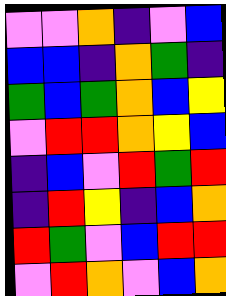[["violet", "violet", "orange", "indigo", "violet", "blue"], ["blue", "blue", "indigo", "orange", "green", "indigo"], ["green", "blue", "green", "orange", "blue", "yellow"], ["violet", "red", "red", "orange", "yellow", "blue"], ["indigo", "blue", "violet", "red", "green", "red"], ["indigo", "red", "yellow", "indigo", "blue", "orange"], ["red", "green", "violet", "blue", "red", "red"], ["violet", "red", "orange", "violet", "blue", "orange"]]